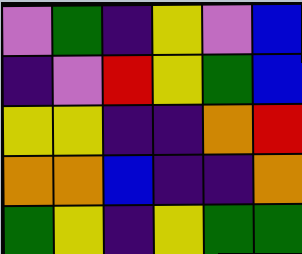[["violet", "green", "indigo", "yellow", "violet", "blue"], ["indigo", "violet", "red", "yellow", "green", "blue"], ["yellow", "yellow", "indigo", "indigo", "orange", "red"], ["orange", "orange", "blue", "indigo", "indigo", "orange"], ["green", "yellow", "indigo", "yellow", "green", "green"]]